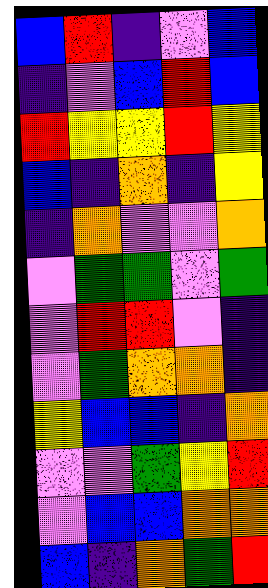[["blue", "red", "indigo", "violet", "blue"], ["indigo", "violet", "blue", "red", "blue"], ["red", "yellow", "yellow", "red", "yellow"], ["blue", "indigo", "orange", "indigo", "yellow"], ["indigo", "orange", "violet", "violet", "orange"], ["violet", "green", "green", "violet", "green"], ["violet", "red", "red", "violet", "indigo"], ["violet", "green", "orange", "orange", "indigo"], ["yellow", "blue", "blue", "indigo", "orange"], ["violet", "violet", "green", "yellow", "red"], ["violet", "blue", "blue", "orange", "orange"], ["blue", "indigo", "orange", "green", "red"]]